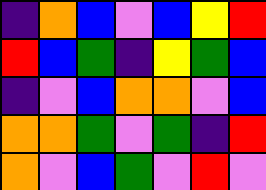[["indigo", "orange", "blue", "violet", "blue", "yellow", "red"], ["red", "blue", "green", "indigo", "yellow", "green", "blue"], ["indigo", "violet", "blue", "orange", "orange", "violet", "blue"], ["orange", "orange", "green", "violet", "green", "indigo", "red"], ["orange", "violet", "blue", "green", "violet", "red", "violet"]]